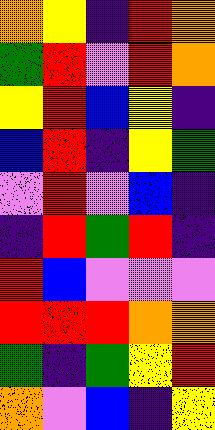[["orange", "yellow", "indigo", "red", "orange"], ["green", "red", "violet", "red", "orange"], ["yellow", "red", "blue", "yellow", "indigo"], ["blue", "red", "indigo", "yellow", "green"], ["violet", "red", "violet", "blue", "indigo"], ["indigo", "red", "green", "red", "indigo"], ["red", "blue", "violet", "violet", "violet"], ["red", "red", "red", "orange", "orange"], ["green", "indigo", "green", "yellow", "red"], ["orange", "violet", "blue", "indigo", "yellow"]]